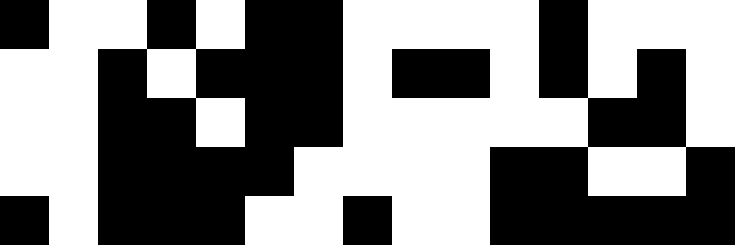[["black", "white", "white", "black", "white", "black", "black", "white", "white", "white", "white", "black", "white", "white", "white"], ["white", "white", "black", "white", "black", "black", "black", "white", "black", "black", "white", "black", "white", "black", "white"], ["white", "white", "black", "black", "white", "black", "black", "white", "white", "white", "white", "white", "black", "black", "white"], ["white", "white", "black", "black", "black", "black", "white", "white", "white", "white", "black", "black", "white", "white", "black"], ["black", "white", "black", "black", "black", "white", "white", "black", "white", "white", "black", "black", "black", "black", "black"]]